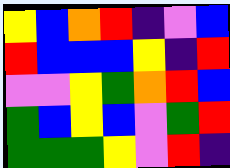[["yellow", "blue", "orange", "red", "indigo", "violet", "blue"], ["red", "blue", "blue", "blue", "yellow", "indigo", "red"], ["violet", "violet", "yellow", "green", "orange", "red", "blue"], ["green", "blue", "yellow", "blue", "violet", "green", "red"], ["green", "green", "green", "yellow", "violet", "red", "indigo"]]